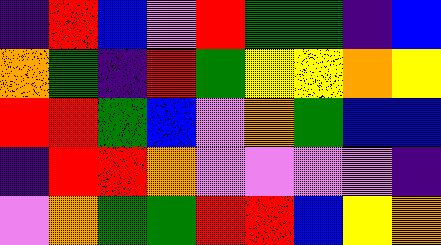[["indigo", "red", "blue", "violet", "red", "green", "green", "indigo", "blue"], ["orange", "green", "indigo", "red", "green", "yellow", "yellow", "orange", "yellow"], ["red", "red", "green", "blue", "violet", "orange", "green", "blue", "blue"], ["indigo", "red", "red", "orange", "violet", "violet", "violet", "violet", "indigo"], ["violet", "orange", "green", "green", "red", "red", "blue", "yellow", "orange"]]